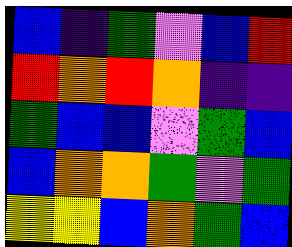[["blue", "indigo", "green", "violet", "blue", "red"], ["red", "orange", "red", "orange", "indigo", "indigo"], ["green", "blue", "blue", "violet", "green", "blue"], ["blue", "orange", "orange", "green", "violet", "green"], ["yellow", "yellow", "blue", "orange", "green", "blue"]]